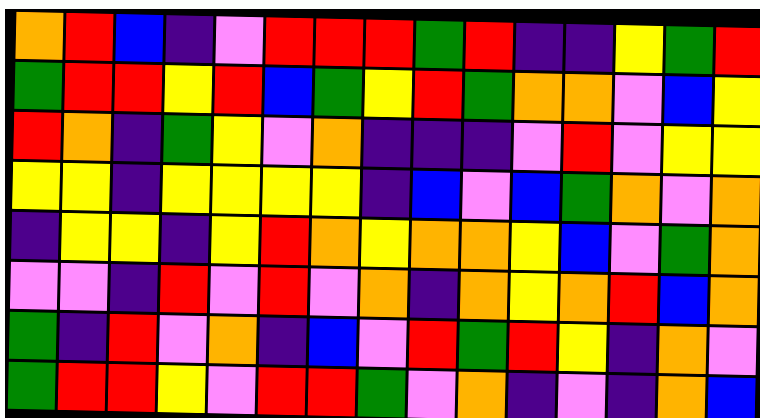[["orange", "red", "blue", "indigo", "violet", "red", "red", "red", "green", "red", "indigo", "indigo", "yellow", "green", "red"], ["green", "red", "red", "yellow", "red", "blue", "green", "yellow", "red", "green", "orange", "orange", "violet", "blue", "yellow"], ["red", "orange", "indigo", "green", "yellow", "violet", "orange", "indigo", "indigo", "indigo", "violet", "red", "violet", "yellow", "yellow"], ["yellow", "yellow", "indigo", "yellow", "yellow", "yellow", "yellow", "indigo", "blue", "violet", "blue", "green", "orange", "violet", "orange"], ["indigo", "yellow", "yellow", "indigo", "yellow", "red", "orange", "yellow", "orange", "orange", "yellow", "blue", "violet", "green", "orange"], ["violet", "violet", "indigo", "red", "violet", "red", "violet", "orange", "indigo", "orange", "yellow", "orange", "red", "blue", "orange"], ["green", "indigo", "red", "violet", "orange", "indigo", "blue", "violet", "red", "green", "red", "yellow", "indigo", "orange", "violet"], ["green", "red", "red", "yellow", "violet", "red", "red", "green", "violet", "orange", "indigo", "violet", "indigo", "orange", "blue"]]